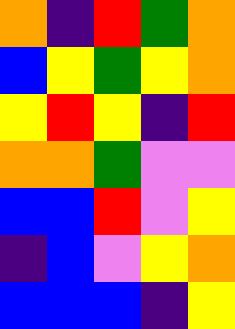[["orange", "indigo", "red", "green", "orange"], ["blue", "yellow", "green", "yellow", "orange"], ["yellow", "red", "yellow", "indigo", "red"], ["orange", "orange", "green", "violet", "violet"], ["blue", "blue", "red", "violet", "yellow"], ["indigo", "blue", "violet", "yellow", "orange"], ["blue", "blue", "blue", "indigo", "yellow"]]